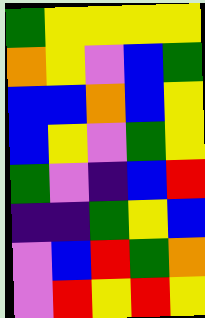[["green", "yellow", "yellow", "yellow", "yellow"], ["orange", "yellow", "violet", "blue", "green"], ["blue", "blue", "orange", "blue", "yellow"], ["blue", "yellow", "violet", "green", "yellow"], ["green", "violet", "indigo", "blue", "red"], ["indigo", "indigo", "green", "yellow", "blue"], ["violet", "blue", "red", "green", "orange"], ["violet", "red", "yellow", "red", "yellow"]]